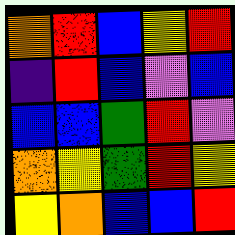[["orange", "red", "blue", "yellow", "red"], ["indigo", "red", "blue", "violet", "blue"], ["blue", "blue", "green", "red", "violet"], ["orange", "yellow", "green", "red", "yellow"], ["yellow", "orange", "blue", "blue", "red"]]